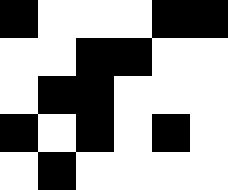[["black", "white", "white", "white", "black", "black"], ["white", "white", "black", "black", "white", "white"], ["white", "black", "black", "white", "white", "white"], ["black", "white", "black", "white", "black", "white"], ["white", "black", "white", "white", "white", "white"]]